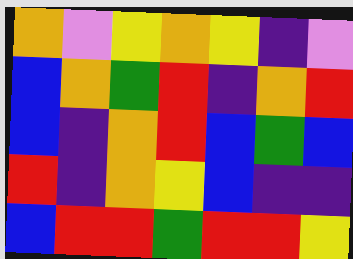[["orange", "violet", "yellow", "orange", "yellow", "indigo", "violet"], ["blue", "orange", "green", "red", "indigo", "orange", "red"], ["blue", "indigo", "orange", "red", "blue", "green", "blue"], ["red", "indigo", "orange", "yellow", "blue", "indigo", "indigo"], ["blue", "red", "red", "green", "red", "red", "yellow"]]